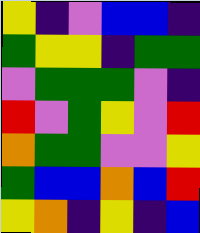[["yellow", "indigo", "violet", "blue", "blue", "indigo"], ["green", "yellow", "yellow", "indigo", "green", "green"], ["violet", "green", "green", "green", "violet", "indigo"], ["red", "violet", "green", "yellow", "violet", "red"], ["orange", "green", "green", "violet", "violet", "yellow"], ["green", "blue", "blue", "orange", "blue", "red"], ["yellow", "orange", "indigo", "yellow", "indigo", "blue"]]